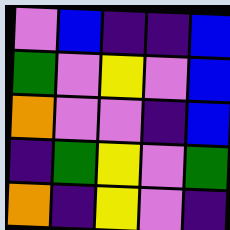[["violet", "blue", "indigo", "indigo", "blue"], ["green", "violet", "yellow", "violet", "blue"], ["orange", "violet", "violet", "indigo", "blue"], ["indigo", "green", "yellow", "violet", "green"], ["orange", "indigo", "yellow", "violet", "indigo"]]